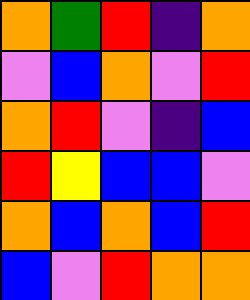[["orange", "green", "red", "indigo", "orange"], ["violet", "blue", "orange", "violet", "red"], ["orange", "red", "violet", "indigo", "blue"], ["red", "yellow", "blue", "blue", "violet"], ["orange", "blue", "orange", "blue", "red"], ["blue", "violet", "red", "orange", "orange"]]